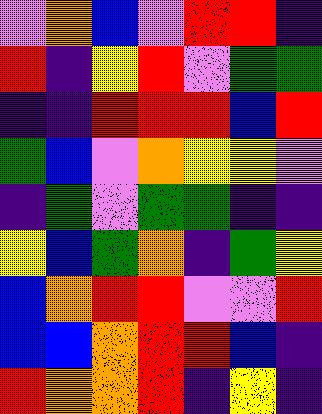[["violet", "orange", "blue", "violet", "red", "red", "indigo"], ["red", "indigo", "yellow", "red", "violet", "green", "green"], ["indigo", "indigo", "red", "red", "red", "blue", "red"], ["green", "blue", "violet", "orange", "yellow", "yellow", "violet"], ["indigo", "green", "violet", "green", "green", "indigo", "indigo"], ["yellow", "blue", "green", "orange", "indigo", "green", "yellow"], ["blue", "orange", "red", "red", "violet", "violet", "red"], ["blue", "blue", "orange", "red", "red", "blue", "indigo"], ["red", "orange", "orange", "red", "indigo", "yellow", "indigo"]]